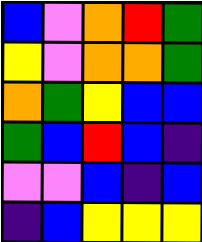[["blue", "violet", "orange", "red", "green"], ["yellow", "violet", "orange", "orange", "green"], ["orange", "green", "yellow", "blue", "blue"], ["green", "blue", "red", "blue", "indigo"], ["violet", "violet", "blue", "indigo", "blue"], ["indigo", "blue", "yellow", "yellow", "yellow"]]